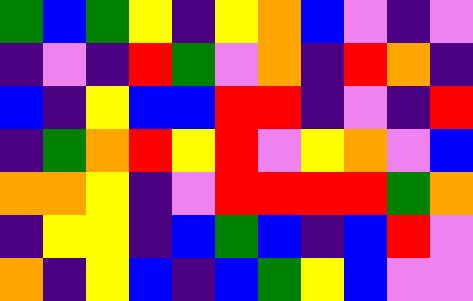[["green", "blue", "green", "yellow", "indigo", "yellow", "orange", "blue", "violet", "indigo", "violet"], ["indigo", "violet", "indigo", "red", "green", "violet", "orange", "indigo", "red", "orange", "indigo"], ["blue", "indigo", "yellow", "blue", "blue", "red", "red", "indigo", "violet", "indigo", "red"], ["indigo", "green", "orange", "red", "yellow", "red", "violet", "yellow", "orange", "violet", "blue"], ["orange", "orange", "yellow", "indigo", "violet", "red", "red", "red", "red", "green", "orange"], ["indigo", "yellow", "yellow", "indigo", "blue", "green", "blue", "indigo", "blue", "red", "violet"], ["orange", "indigo", "yellow", "blue", "indigo", "blue", "green", "yellow", "blue", "violet", "violet"]]